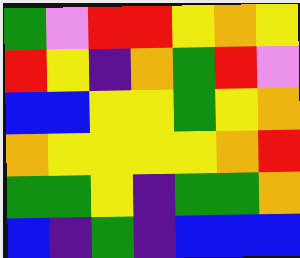[["green", "violet", "red", "red", "yellow", "orange", "yellow"], ["red", "yellow", "indigo", "orange", "green", "red", "violet"], ["blue", "blue", "yellow", "yellow", "green", "yellow", "orange"], ["orange", "yellow", "yellow", "yellow", "yellow", "orange", "red"], ["green", "green", "yellow", "indigo", "green", "green", "orange"], ["blue", "indigo", "green", "indigo", "blue", "blue", "blue"]]